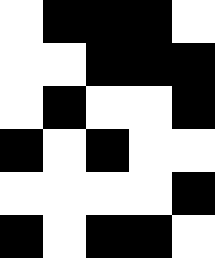[["white", "black", "black", "black", "white"], ["white", "white", "black", "black", "black"], ["white", "black", "white", "white", "black"], ["black", "white", "black", "white", "white"], ["white", "white", "white", "white", "black"], ["black", "white", "black", "black", "white"]]